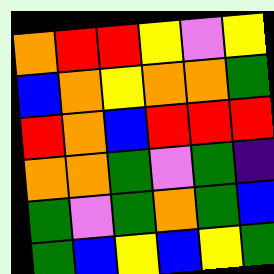[["orange", "red", "red", "yellow", "violet", "yellow"], ["blue", "orange", "yellow", "orange", "orange", "green"], ["red", "orange", "blue", "red", "red", "red"], ["orange", "orange", "green", "violet", "green", "indigo"], ["green", "violet", "green", "orange", "green", "blue"], ["green", "blue", "yellow", "blue", "yellow", "green"]]